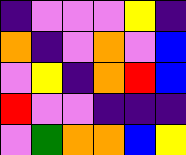[["indigo", "violet", "violet", "violet", "yellow", "indigo"], ["orange", "indigo", "violet", "orange", "violet", "blue"], ["violet", "yellow", "indigo", "orange", "red", "blue"], ["red", "violet", "violet", "indigo", "indigo", "indigo"], ["violet", "green", "orange", "orange", "blue", "yellow"]]